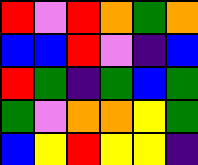[["red", "violet", "red", "orange", "green", "orange"], ["blue", "blue", "red", "violet", "indigo", "blue"], ["red", "green", "indigo", "green", "blue", "green"], ["green", "violet", "orange", "orange", "yellow", "green"], ["blue", "yellow", "red", "yellow", "yellow", "indigo"]]